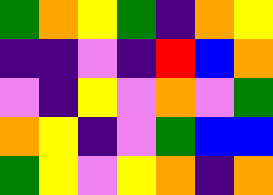[["green", "orange", "yellow", "green", "indigo", "orange", "yellow"], ["indigo", "indigo", "violet", "indigo", "red", "blue", "orange"], ["violet", "indigo", "yellow", "violet", "orange", "violet", "green"], ["orange", "yellow", "indigo", "violet", "green", "blue", "blue"], ["green", "yellow", "violet", "yellow", "orange", "indigo", "orange"]]